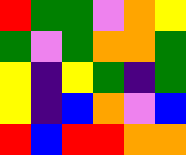[["red", "green", "green", "violet", "orange", "yellow"], ["green", "violet", "green", "orange", "orange", "green"], ["yellow", "indigo", "yellow", "green", "indigo", "green"], ["yellow", "indigo", "blue", "orange", "violet", "blue"], ["red", "blue", "red", "red", "orange", "orange"]]